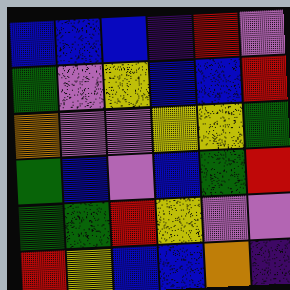[["blue", "blue", "blue", "indigo", "red", "violet"], ["green", "violet", "yellow", "blue", "blue", "red"], ["orange", "violet", "violet", "yellow", "yellow", "green"], ["green", "blue", "violet", "blue", "green", "red"], ["green", "green", "red", "yellow", "violet", "violet"], ["red", "yellow", "blue", "blue", "orange", "indigo"]]